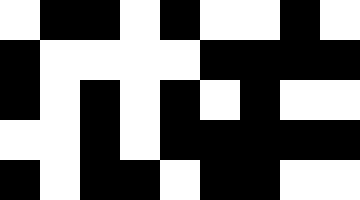[["white", "black", "black", "white", "black", "white", "white", "black", "white"], ["black", "white", "white", "white", "white", "black", "black", "black", "black"], ["black", "white", "black", "white", "black", "white", "black", "white", "white"], ["white", "white", "black", "white", "black", "black", "black", "black", "black"], ["black", "white", "black", "black", "white", "black", "black", "white", "white"]]